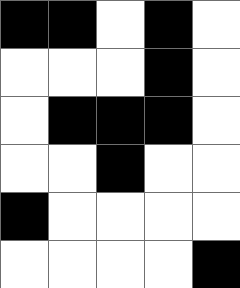[["black", "black", "white", "black", "white"], ["white", "white", "white", "black", "white"], ["white", "black", "black", "black", "white"], ["white", "white", "black", "white", "white"], ["black", "white", "white", "white", "white"], ["white", "white", "white", "white", "black"]]